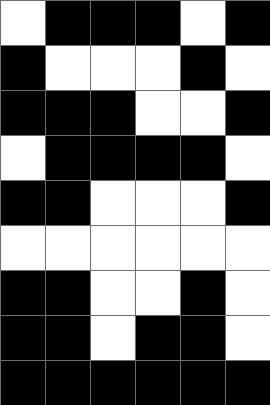[["white", "black", "black", "black", "white", "black"], ["black", "white", "white", "white", "black", "white"], ["black", "black", "black", "white", "white", "black"], ["white", "black", "black", "black", "black", "white"], ["black", "black", "white", "white", "white", "black"], ["white", "white", "white", "white", "white", "white"], ["black", "black", "white", "white", "black", "white"], ["black", "black", "white", "black", "black", "white"], ["black", "black", "black", "black", "black", "black"]]